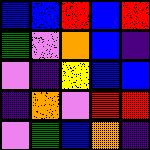[["blue", "blue", "red", "blue", "red"], ["green", "violet", "orange", "blue", "indigo"], ["violet", "indigo", "yellow", "blue", "blue"], ["indigo", "orange", "violet", "red", "red"], ["violet", "green", "blue", "orange", "indigo"]]